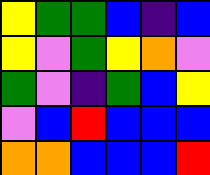[["yellow", "green", "green", "blue", "indigo", "blue"], ["yellow", "violet", "green", "yellow", "orange", "violet"], ["green", "violet", "indigo", "green", "blue", "yellow"], ["violet", "blue", "red", "blue", "blue", "blue"], ["orange", "orange", "blue", "blue", "blue", "red"]]